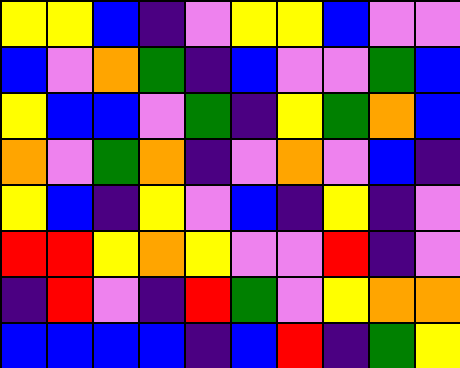[["yellow", "yellow", "blue", "indigo", "violet", "yellow", "yellow", "blue", "violet", "violet"], ["blue", "violet", "orange", "green", "indigo", "blue", "violet", "violet", "green", "blue"], ["yellow", "blue", "blue", "violet", "green", "indigo", "yellow", "green", "orange", "blue"], ["orange", "violet", "green", "orange", "indigo", "violet", "orange", "violet", "blue", "indigo"], ["yellow", "blue", "indigo", "yellow", "violet", "blue", "indigo", "yellow", "indigo", "violet"], ["red", "red", "yellow", "orange", "yellow", "violet", "violet", "red", "indigo", "violet"], ["indigo", "red", "violet", "indigo", "red", "green", "violet", "yellow", "orange", "orange"], ["blue", "blue", "blue", "blue", "indigo", "blue", "red", "indigo", "green", "yellow"]]